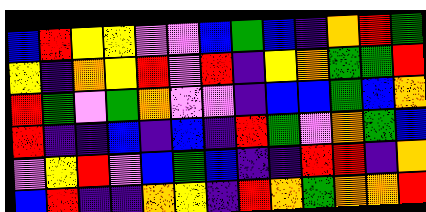[["blue", "red", "yellow", "yellow", "violet", "violet", "blue", "green", "blue", "indigo", "orange", "red", "green"], ["yellow", "indigo", "orange", "yellow", "red", "violet", "red", "indigo", "yellow", "orange", "green", "green", "red"], ["red", "green", "violet", "green", "orange", "violet", "violet", "indigo", "blue", "blue", "green", "blue", "orange"], ["red", "indigo", "indigo", "blue", "indigo", "blue", "indigo", "red", "green", "violet", "orange", "green", "blue"], ["violet", "yellow", "red", "violet", "blue", "green", "blue", "indigo", "indigo", "red", "red", "indigo", "orange"], ["blue", "red", "indigo", "indigo", "orange", "yellow", "indigo", "red", "orange", "green", "orange", "orange", "red"]]